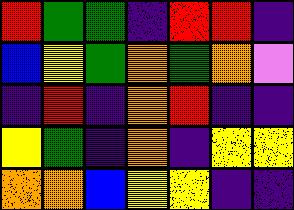[["red", "green", "green", "indigo", "red", "red", "indigo"], ["blue", "yellow", "green", "orange", "green", "orange", "violet"], ["indigo", "red", "indigo", "orange", "red", "indigo", "indigo"], ["yellow", "green", "indigo", "orange", "indigo", "yellow", "yellow"], ["orange", "orange", "blue", "yellow", "yellow", "indigo", "indigo"]]